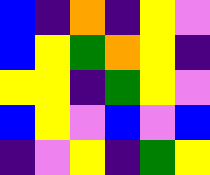[["blue", "indigo", "orange", "indigo", "yellow", "violet"], ["blue", "yellow", "green", "orange", "yellow", "indigo"], ["yellow", "yellow", "indigo", "green", "yellow", "violet"], ["blue", "yellow", "violet", "blue", "violet", "blue"], ["indigo", "violet", "yellow", "indigo", "green", "yellow"]]